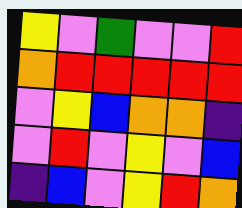[["yellow", "violet", "green", "violet", "violet", "red"], ["orange", "red", "red", "red", "red", "red"], ["violet", "yellow", "blue", "orange", "orange", "indigo"], ["violet", "red", "violet", "yellow", "violet", "blue"], ["indigo", "blue", "violet", "yellow", "red", "orange"]]